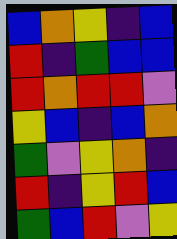[["blue", "orange", "yellow", "indigo", "blue"], ["red", "indigo", "green", "blue", "blue"], ["red", "orange", "red", "red", "violet"], ["yellow", "blue", "indigo", "blue", "orange"], ["green", "violet", "yellow", "orange", "indigo"], ["red", "indigo", "yellow", "red", "blue"], ["green", "blue", "red", "violet", "yellow"]]